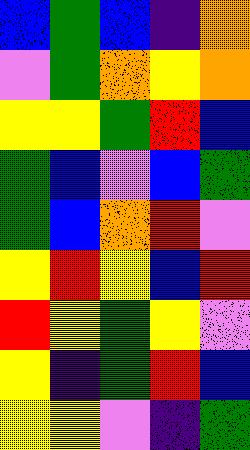[["blue", "green", "blue", "indigo", "orange"], ["violet", "green", "orange", "yellow", "orange"], ["yellow", "yellow", "green", "red", "blue"], ["green", "blue", "violet", "blue", "green"], ["green", "blue", "orange", "red", "violet"], ["yellow", "red", "yellow", "blue", "red"], ["red", "yellow", "green", "yellow", "violet"], ["yellow", "indigo", "green", "red", "blue"], ["yellow", "yellow", "violet", "indigo", "green"]]